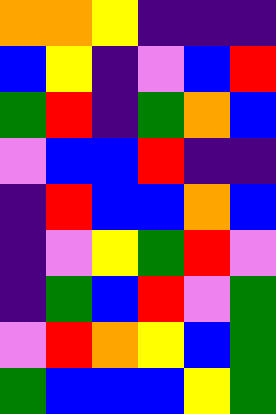[["orange", "orange", "yellow", "indigo", "indigo", "indigo"], ["blue", "yellow", "indigo", "violet", "blue", "red"], ["green", "red", "indigo", "green", "orange", "blue"], ["violet", "blue", "blue", "red", "indigo", "indigo"], ["indigo", "red", "blue", "blue", "orange", "blue"], ["indigo", "violet", "yellow", "green", "red", "violet"], ["indigo", "green", "blue", "red", "violet", "green"], ["violet", "red", "orange", "yellow", "blue", "green"], ["green", "blue", "blue", "blue", "yellow", "green"]]